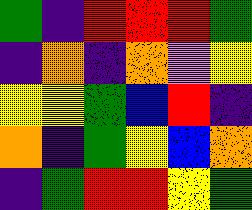[["green", "indigo", "red", "red", "red", "green"], ["indigo", "orange", "indigo", "orange", "violet", "yellow"], ["yellow", "yellow", "green", "blue", "red", "indigo"], ["orange", "indigo", "green", "yellow", "blue", "orange"], ["indigo", "green", "red", "red", "yellow", "green"]]